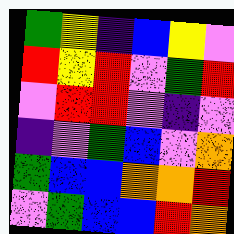[["green", "yellow", "indigo", "blue", "yellow", "violet"], ["red", "yellow", "red", "violet", "green", "red"], ["violet", "red", "red", "violet", "indigo", "violet"], ["indigo", "violet", "green", "blue", "violet", "orange"], ["green", "blue", "blue", "orange", "orange", "red"], ["violet", "green", "blue", "blue", "red", "orange"]]